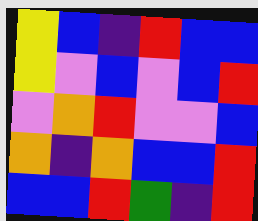[["yellow", "blue", "indigo", "red", "blue", "blue"], ["yellow", "violet", "blue", "violet", "blue", "red"], ["violet", "orange", "red", "violet", "violet", "blue"], ["orange", "indigo", "orange", "blue", "blue", "red"], ["blue", "blue", "red", "green", "indigo", "red"]]